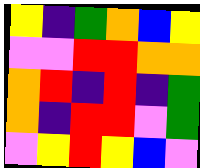[["yellow", "indigo", "green", "orange", "blue", "yellow"], ["violet", "violet", "red", "red", "orange", "orange"], ["orange", "red", "indigo", "red", "indigo", "green"], ["orange", "indigo", "red", "red", "violet", "green"], ["violet", "yellow", "red", "yellow", "blue", "violet"]]